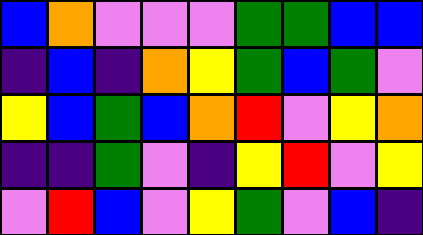[["blue", "orange", "violet", "violet", "violet", "green", "green", "blue", "blue"], ["indigo", "blue", "indigo", "orange", "yellow", "green", "blue", "green", "violet"], ["yellow", "blue", "green", "blue", "orange", "red", "violet", "yellow", "orange"], ["indigo", "indigo", "green", "violet", "indigo", "yellow", "red", "violet", "yellow"], ["violet", "red", "blue", "violet", "yellow", "green", "violet", "blue", "indigo"]]